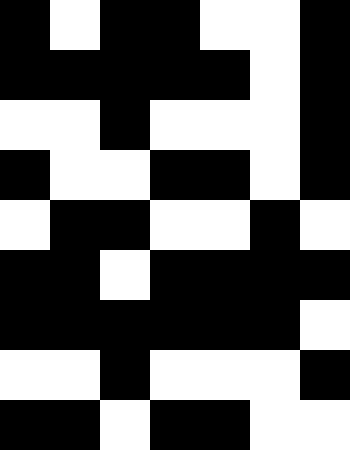[["black", "white", "black", "black", "white", "white", "black"], ["black", "black", "black", "black", "black", "white", "black"], ["white", "white", "black", "white", "white", "white", "black"], ["black", "white", "white", "black", "black", "white", "black"], ["white", "black", "black", "white", "white", "black", "white"], ["black", "black", "white", "black", "black", "black", "black"], ["black", "black", "black", "black", "black", "black", "white"], ["white", "white", "black", "white", "white", "white", "black"], ["black", "black", "white", "black", "black", "white", "white"]]